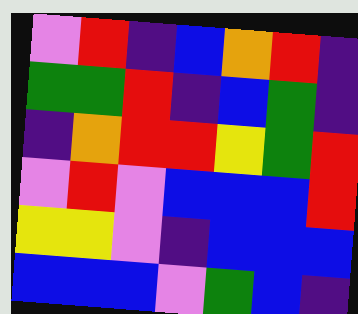[["violet", "red", "indigo", "blue", "orange", "red", "indigo"], ["green", "green", "red", "indigo", "blue", "green", "indigo"], ["indigo", "orange", "red", "red", "yellow", "green", "red"], ["violet", "red", "violet", "blue", "blue", "blue", "red"], ["yellow", "yellow", "violet", "indigo", "blue", "blue", "blue"], ["blue", "blue", "blue", "violet", "green", "blue", "indigo"]]